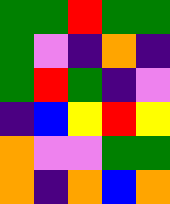[["green", "green", "red", "green", "green"], ["green", "violet", "indigo", "orange", "indigo"], ["green", "red", "green", "indigo", "violet"], ["indigo", "blue", "yellow", "red", "yellow"], ["orange", "violet", "violet", "green", "green"], ["orange", "indigo", "orange", "blue", "orange"]]